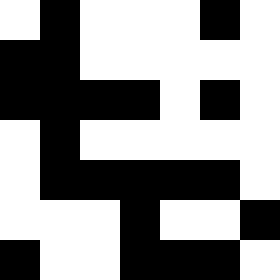[["white", "black", "white", "white", "white", "black", "white"], ["black", "black", "white", "white", "white", "white", "white"], ["black", "black", "black", "black", "white", "black", "white"], ["white", "black", "white", "white", "white", "white", "white"], ["white", "black", "black", "black", "black", "black", "white"], ["white", "white", "white", "black", "white", "white", "black"], ["black", "white", "white", "black", "black", "black", "white"]]